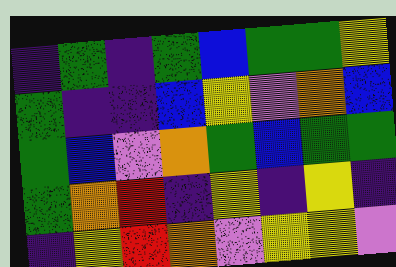[["indigo", "green", "indigo", "green", "blue", "green", "green", "yellow"], ["green", "indigo", "indigo", "blue", "yellow", "violet", "orange", "blue"], ["green", "blue", "violet", "orange", "green", "blue", "green", "green"], ["green", "orange", "red", "indigo", "yellow", "indigo", "yellow", "indigo"], ["indigo", "yellow", "red", "orange", "violet", "yellow", "yellow", "violet"]]